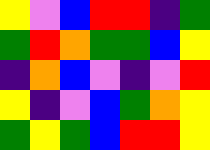[["yellow", "violet", "blue", "red", "red", "indigo", "green"], ["green", "red", "orange", "green", "green", "blue", "yellow"], ["indigo", "orange", "blue", "violet", "indigo", "violet", "red"], ["yellow", "indigo", "violet", "blue", "green", "orange", "yellow"], ["green", "yellow", "green", "blue", "red", "red", "yellow"]]